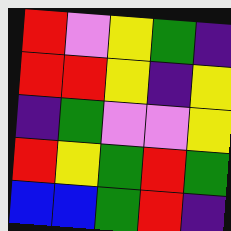[["red", "violet", "yellow", "green", "indigo"], ["red", "red", "yellow", "indigo", "yellow"], ["indigo", "green", "violet", "violet", "yellow"], ["red", "yellow", "green", "red", "green"], ["blue", "blue", "green", "red", "indigo"]]